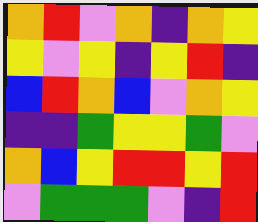[["orange", "red", "violet", "orange", "indigo", "orange", "yellow"], ["yellow", "violet", "yellow", "indigo", "yellow", "red", "indigo"], ["blue", "red", "orange", "blue", "violet", "orange", "yellow"], ["indigo", "indigo", "green", "yellow", "yellow", "green", "violet"], ["orange", "blue", "yellow", "red", "red", "yellow", "red"], ["violet", "green", "green", "green", "violet", "indigo", "red"]]